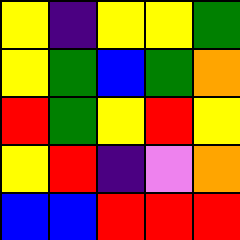[["yellow", "indigo", "yellow", "yellow", "green"], ["yellow", "green", "blue", "green", "orange"], ["red", "green", "yellow", "red", "yellow"], ["yellow", "red", "indigo", "violet", "orange"], ["blue", "blue", "red", "red", "red"]]